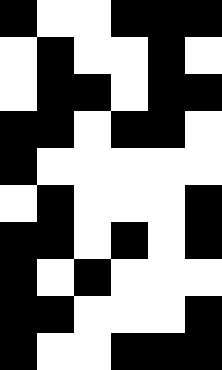[["black", "white", "white", "black", "black", "black"], ["white", "black", "white", "white", "black", "white"], ["white", "black", "black", "white", "black", "black"], ["black", "black", "white", "black", "black", "white"], ["black", "white", "white", "white", "white", "white"], ["white", "black", "white", "white", "white", "black"], ["black", "black", "white", "black", "white", "black"], ["black", "white", "black", "white", "white", "white"], ["black", "black", "white", "white", "white", "black"], ["black", "white", "white", "black", "black", "black"]]